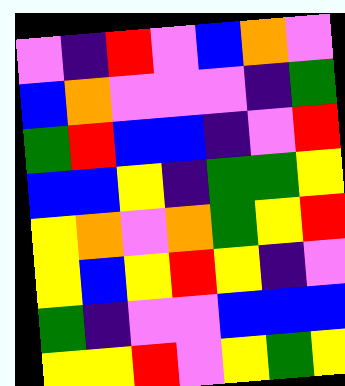[["violet", "indigo", "red", "violet", "blue", "orange", "violet"], ["blue", "orange", "violet", "violet", "violet", "indigo", "green"], ["green", "red", "blue", "blue", "indigo", "violet", "red"], ["blue", "blue", "yellow", "indigo", "green", "green", "yellow"], ["yellow", "orange", "violet", "orange", "green", "yellow", "red"], ["yellow", "blue", "yellow", "red", "yellow", "indigo", "violet"], ["green", "indigo", "violet", "violet", "blue", "blue", "blue"], ["yellow", "yellow", "red", "violet", "yellow", "green", "yellow"]]